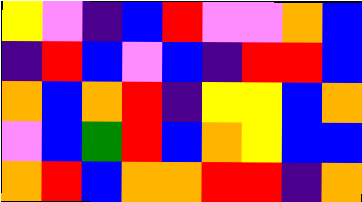[["yellow", "violet", "indigo", "blue", "red", "violet", "violet", "orange", "blue"], ["indigo", "red", "blue", "violet", "blue", "indigo", "red", "red", "blue"], ["orange", "blue", "orange", "red", "indigo", "yellow", "yellow", "blue", "orange"], ["violet", "blue", "green", "red", "blue", "orange", "yellow", "blue", "blue"], ["orange", "red", "blue", "orange", "orange", "red", "red", "indigo", "orange"]]